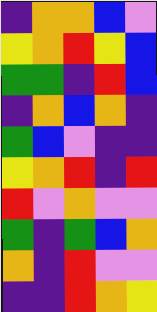[["indigo", "orange", "orange", "blue", "violet"], ["yellow", "orange", "red", "yellow", "blue"], ["green", "green", "indigo", "red", "blue"], ["indigo", "orange", "blue", "orange", "indigo"], ["green", "blue", "violet", "indigo", "indigo"], ["yellow", "orange", "red", "indigo", "red"], ["red", "violet", "orange", "violet", "violet"], ["green", "indigo", "green", "blue", "orange"], ["orange", "indigo", "red", "violet", "violet"], ["indigo", "indigo", "red", "orange", "yellow"]]